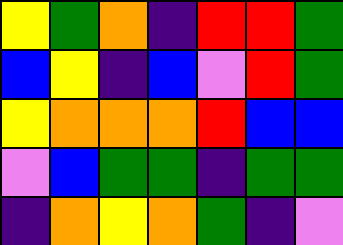[["yellow", "green", "orange", "indigo", "red", "red", "green"], ["blue", "yellow", "indigo", "blue", "violet", "red", "green"], ["yellow", "orange", "orange", "orange", "red", "blue", "blue"], ["violet", "blue", "green", "green", "indigo", "green", "green"], ["indigo", "orange", "yellow", "orange", "green", "indigo", "violet"]]